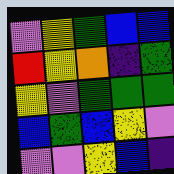[["violet", "yellow", "green", "blue", "blue"], ["red", "yellow", "orange", "indigo", "green"], ["yellow", "violet", "green", "green", "green"], ["blue", "green", "blue", "yellow", "violet"], ["violet", "violet", "yellow", "blue", "indigo"]]